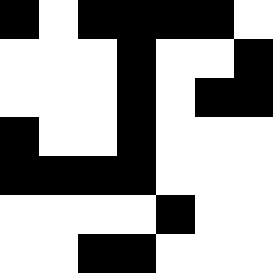[["black", "white", "black", "black", "black", "black", "white"], ["white", "white", "white", "black", "white", "white", "black"], ["white", "white", "white", "black", "white", "black", "black"], ["black", "white", "white", "black", "white", "white", "white"], ["black", "black", "black", "black", "white", "white", "white"], ["white", "white", "white", "white", "black", "white", "white"], ["white", "white", "black", "black", "white", "white", "white"]]